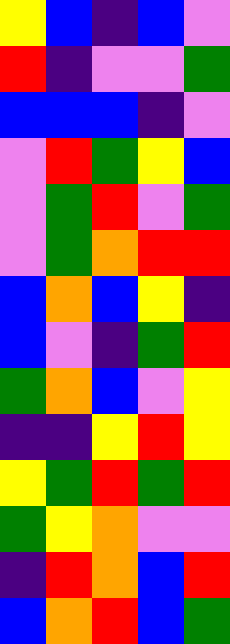[["yellow", "blue", "indigo", "blue", "violet"], ["red", "indigo", "violet", "violet", "green"], ["blue", "blue", "blue", "indigo", "violet"], ["violet", "red", "green", "yellow", "blue"], ["violet", "green", "red", "violet", "green"], ["violet", "green", "orange", "red", "red"], ["blue", "orange", "blue", "yellow", "indigo"], ["blue", "violet", "indigo", "green", "red"], ["green", "orange", "blue", "violet", "yellow"], ["indigo", "indigo", "yellow", "red", "yellow"], ["yellow", "green", "red", "green", "red"], ["green", "yellow", "orange", "violet", "violet"], ["indigo", "red", "orange", "blue", "red"], ["blue", "orange", "red", "blue", "green"]]